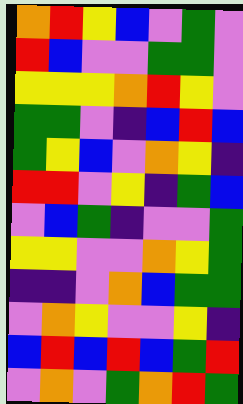[["orange", "red", "yellow", "blue", "violet", "green", "violet"], ["red", "blue", "violet", "violet", "green", "green", "violet"], ["yellow", "yellow", "yellow", "orange", "red", "yellow", "violet"], ["green", "green", "violet", "indigo", "blue", "red", "blue"], ["green", "yellow", "blue", "violet", "orange", "yellow", "indigo"], ["red", "red", "violet", "yellow", "indigo", "green", "blue"], ["violet", "blue", "green", "indigo", "violet", "violet", "green"], ["yellow", "yellow", "violet", "violet", "orange", "yellow", "green"], ["indigo", "indigo", "violet", "orange", "blue", "green", "green"], ["violet", "orange", "yellow", "violet", "violet", "yellow", "indigo"], ["blue", "red", "blue", "red", "blue", "green", "red"], ["violet", "orange", "violet", "green", "orange", "red", "green"]]